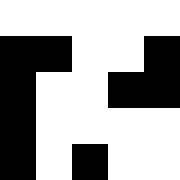[["white", "white", "white", "white", "white"], ["black", "black", "white", "white", "black"], ["black", "white", "white", "black", "black"], ["black", "white", "white", "white", "white"], ["black", "white", "black", "white", "white"]]